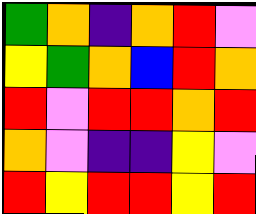[["green", "orange", "indigo", "orange", "red", "violet"], ["yellow", "green", "orange", "blue", "red", "orange"], ["red", "violet", "red", "red", "orange", "red"], ["orange", "violet", "indigo", "indigo", "yellow", "violet"], ["red", "yellow", "red", "red", "yellow", "red"]]